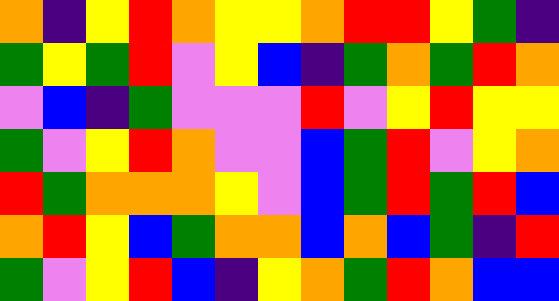[["orange", "indigo", "yellow", "red", "orange", "yellow", "yellow", "orange", "red", "red", "yellow", "green", "indigo"], ["green", "yellow", "green", "red", "violet", "yellow", "blue", "indigo", "green", "orange", "green", "red", "orange"], ["violet", "blue", "indigo", "green", "violet", "violet", "violet", "red", "violet", "yellow", "red", "yellow", "yellow"], ["green", "violet", "yellow", "red", "orange", "violet", "violet", "blue", "green", "red", "violet", "yellow", "orange"], ["red", "green", "orange", "orange", "orange", "yellow", "violet", "blue", "green", "red", "green", "red", "blue"], ["orange", "red", "yellow", "blue", "green", "orange", "orange", "blue", "orange", "blue", "green", "indigo", "red"], ["green", "violet", "yellow", "red", "blue", "indigo", "yellow", "orange", "green", "red", "orange", "blue", "blue"]]